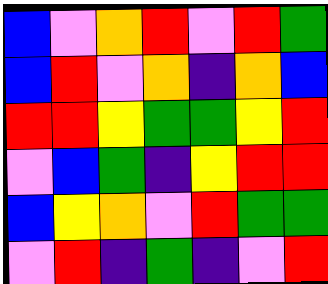[["blue", "violet", "orange", "red", "violet", "red", "green"], ["blue", "red", "violet", "orange", "indigo", "orange", "blue"], ["red", "red", "yellow", "green", "green", "yellow", "red"], ["violet", "blue", "green", "indigo", "yellow", "red", "red"], ["blue", "yellow", "orange", "violet", "red", "green", "green"], ["violet", "red", "indigo", "green", "indigo", "violet", "red"]]